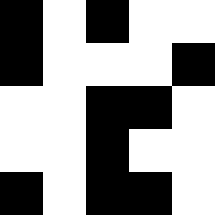[["black", "white", "black", "white", "white"], ["black", "white", "white", "white", "black"], ["white", "white", "black", "black", "white"], ["white", "white", "black", "white", "white"], ["black", "white", "black", "black", "white"]]